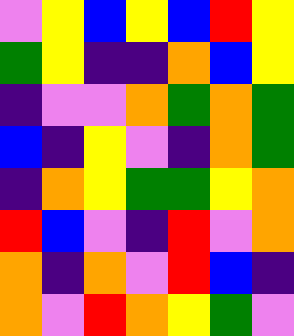[["violet", "yellow", "blue", "yellow", "blue", "red", "yellow"], ["green", "yellow", "indigo", "indigo", "orange", "blue", "yellow"], ["indigo", "violet", "violet", "orange", "green", "orange", "green"], ["blue", "indigo", "yellow", "violet", "indigo", "orange", "green"], ["indigo", "orange", "yellow", "green", "green", "yellow", "orange"], ["red", "blue", "violet", "indigo", "red", "violet", "orange"], ["orange", "indigo", "orange", "violet", "red", "blue", "indigo"], ["orange", "violet", "red", "orange", "yellow", "green", "violet"]]